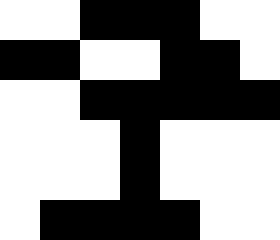[["white", "white", "black", "black", "black", "white", "white"], ["black", "black", "white", "white", "black", "black", "white"], ["white", "white", "black", "black", "black", "black", "black"], ["white", "white", "white", "black", "white", "white", "white"], ["white", "white", "white", "black", "white", "white", "white"], ["white", "black", "black", "black", "black", "white", "white"]]